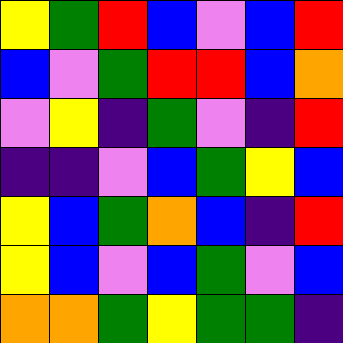[["yellow", "green", "red", "blue", "violet", "blue", "red"], ["blue", "violet", "green", "red", "red", "blue", "orange"], ["violet", "yellow", "indigo", "green", "violet", "indigo", "red"], ["indigo", "indigo", "violet", "blue", "green", "yellow", "blue"], ["yellow", "blue", "green", "orange", "blue", "indigo", "red"], ["yellow", "blue", "violet", "blue", "green", "violet", "blue"], ["orange", "orange", "green", "yellow", "green", "green", "indigo"]]